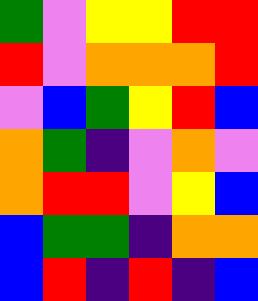[["green", "violet", "yellow", "yellow", "red", "red"], ["red", "violet", "orange", "orange", "orange", "red"], ["violet", "blue", "green", "yellow", "red", "blue"], ["orange", "green", "indigo", "violet", "orange", "violet"], ["orange", "red", "red", "violet", "yellow", "blue"], ["blue", "green", "green", "indigo", "orange", "orange"], ["blue", "red", "indigo", "red", "indigo", "blue"]]